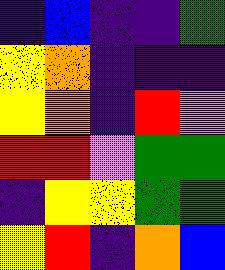[["indigo", "blue", "indigo", "indigo", "green"], ["yellow", "orange", "indigo", "indigo", "indigo"], ["yellow", "orange", "indigo", "red", "violet"], ["red", "red", "violet", "green", "green"], ["indigo", "yellow", "yellow", "green", "green"], ["yellow", "red", "indigo", "orange", "blue"]]